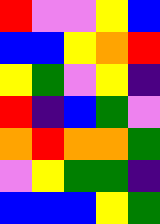[["red", "violet", "violet", "yellow", "blue"], ["blue", "blue", "yellow", "orange", "red"], ["yellow", "green", "violet", "yellow", "indigo"], ["red", "indigo", "blue", "green", "violet"], ["orange", "red", "orange", "orange", "green"], ["violet", "yellow", "green", "green", "indigo"], ["blue", "blue", "blue", "yellow", "green"]]